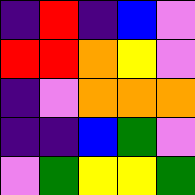[["indigo", "red", "indigo", "blue", "violet"], ["red", "red", "orange", "yellow", "violet"], ["indigo", "violet", "orange", "orange", "orange"], ["indigo", "indigo", "blue", "green", "violet"], ["violet", "green", "yellow", "yellow", "green"]]